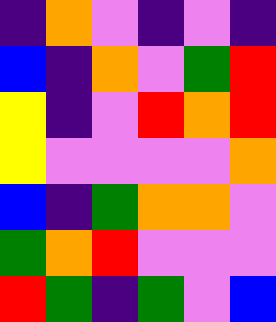[["indigo", "orange", "violet", "indigo", "violet", "indigo"], ["blue", "indigo", "orange", "violet", "green", "red"], ["yellow", "indigo", "violet", "red", "orange", "red"], ["yellow", "violet", "violet", "violet", "violet", "orange"], ["blue", "indigo", "green", "orange", "orange", "violet"], ["green", "orange", "red", "violet", "violet", "violet"], ["red", "green", "indigo", "green", "violet", "blue"]]